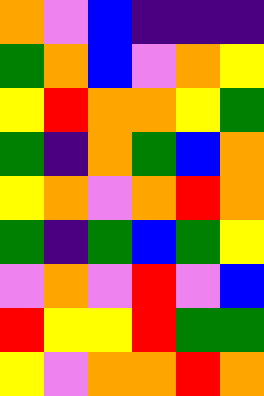[["orange", "violet", "blue", "indigo", "indigo", "indigo"], ["green", "orange", "blue", "violet", "orange", "yellow"], ["yellow", "red", "orange", "orange", "yellow", "green"], ["green", "indigo", "orange", "green", "blue", "orange"], ["yellow", "orange", "violet", "orange", "red", "orange"], ["green", "indigo", "green", "blue", "green", "yellow"], ["violet", "orange", "violet", "red", "violet", "blue"], ["red", "yellow", "yellow", "red", "green", "green"], ["yellow", "violet", "orange", "orange", "red", "orange"]]